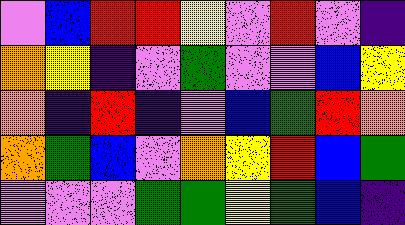[["violet", "blue", "red", "red", "yellow", "violet", "red", "violet", "indigo"], ["orange", "yellow", "indigo", "violet", "green", "violet", "violet", "blue", "yellow"], ["orange", "indigo", "red", "indigo", "violet", "blue", "green", "red", "orange"], ["orange", "green", "blue", "violet", "orange", "yellow", "red", "blue", "green"], ["violet", "violet", "violet", "green", "green", "yellow", "green", "blue", "indigo"]]